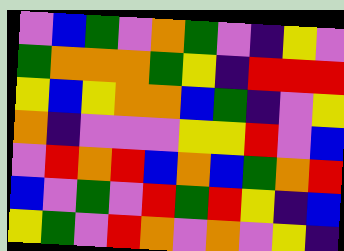[["violet", "blue", "green", "violet", "orange", "green", "violet", "indigo", "yellow", "violet"], ["green", "orange", "orange", "orange", "green", "yellow", "indigo", "red", "red", "red"], ["yellow", "blue", "yellow", "orange", "orange", "blue", "green", "indigo", "violet", "yellow"], ["orange", "indigo", "violet", "violet", "violet", "yellow", "yellow", "red", "violet", "blue"], ["violet", "red", "orange", "red", "blue", "orange", "blue", "green", "orange", "red"], ["blue", "violet", "green", "violet", "red", "green", "red", "yellow", "indigo", "blue"], ["yellow", "green", "violet", "red", "orange", "violet", "orange", "violet", "yellow", "indigo"]]